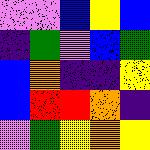[["violet", "violet", "blue", "yellow", "blue"], ["indigo", "green", "violet", "blue", "green"], ["blue", "orange", "indigo", "indigo", "yellow"], ["blue", "red", "red", "orange", "indigo"], ["violet", "green", "yellow", "orange", "yellow"]]